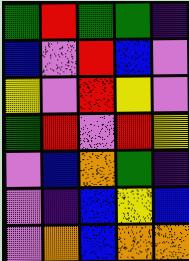[["green", "red", "green", "green", "indigo"], ["blue", "violet", "red", "blue", "violet"], ["yellow", "violet", "red", "yellow", "violet"], ["green", "red", "violet", "red", "yellow"], ["violet", "blue", "orange", "green", "indigo"], ["violet", "indigo", "blue", "yellow", "blue"], ["violet", "orange", "blue", "orange", "orange"]]